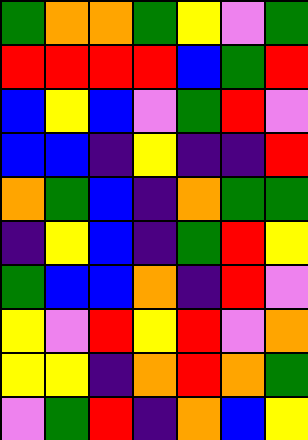[["green", "orange", "orange", "green", "yellow", "violet", "green"], ["red", "red", "red", "red", "blue", "green", "red"], ["blue", "yellow", "blue", "violet", "green", "red", "violet"], ["blue", "blue", "indigo", "yellow", "indigo", "indigo", "red"], ["orange", "green", "blue", "indigo", "orange", "green", "green"], ["indigo", "yellow", "blue", "indigo", "green", "red", "yellow"], ["green", "blue", "blue", "orange", "indigo", "red", "violet"], ["yellow", "violet", "red", "yellow", "red", "violet", "orange"], ["yellow", "yellow", "indigo", "orange", "red", "orange", "green"], ["violet", "green", "red", "indigo", "orange", "blue", "yellow"]]